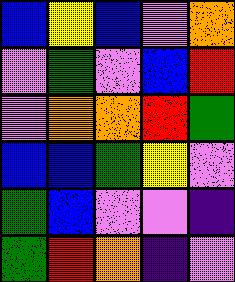[["blue", "yellow", "blue", "violet", "orange"], ["violet", "green", "violet", "blue", "red"], ["violet", "orange", "orange", "red", "green"], ["blue", "blue", "green", "yellow", "violet"], ["green", "blue", "violet", "violet", "indigo"], ["green", "red", "orange", "indigo", "violet"]]